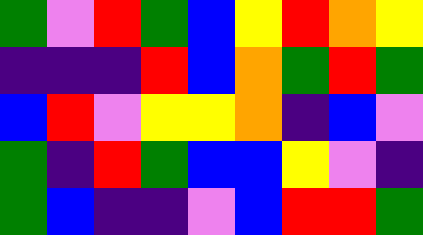[["green", "violet", "red", "green", "blue", "yellow", "red", "orange", "yellow"], ["indigo", "indigo", "indigo", "red", "blue", "orange", "green", "red", "green"], ["blue", "red", "violet", "yellow", "yellow", "orange", "indigo", "blue", "violet"], ["green", "indigo", "red", "green", "blue", "blue", "yellow", "violet", "indigo"], ["green", "blue", "indigo", "indigo", "violet", "blue", "red", "red", "green"]]